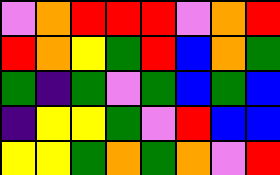[["violet", "orange", "red", "red", "red", "violet", "orange", "red"], ["red", "orange", "yellow", "green", "red", "blue", "orange", "green"], ["green", "indigo", "green", "violet", "green", "blue", "green", "blue"], ["indigo", "yellow", "yellow", "green", "violet", "red", "blue", "blue"], ["yellow", "yellow", "green", "orange", "green", "orange", "violet", "red"]]